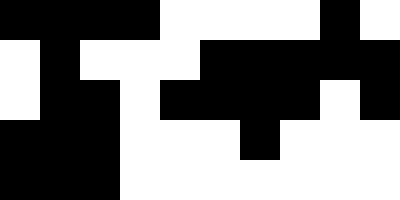[["black", "black", "black", "black", "white", "white", "white", "white", "black", "white"], ["white", "black", "white", "white", "white", "black", "black", "black", "black", "black"], ["white", "black", "black", "white", "black", "black", "black", "black", "white", "black"], ["black", "black", "black", "white", "white", "white", "black", "white", "white", "white"], ["black", "black", "black", "white", "white", "white", "white", "white", "white", "white"]]